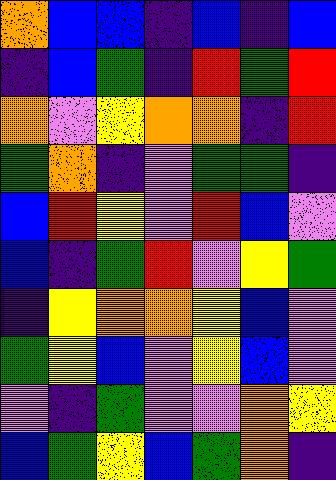[["orange", "blue", "blue", "indigo", "blue", "indigo", "blue"], ["indigo", "blue", "green", "indigo", "red", "green", "red"], ["orange", "violet", "yellow", "orange", "orange", "indigo", "red"], ["green", "orange", "indigo", "violet", "green", "green", "indigo"], ["blue", "red", "yellow", "violet", "red", "blue", "violet"], ["blue", "indigo", "green", "red", "violet", "yellow", "green"], ["indigo", "yellow", "orange", "orange", "yellow", "blue", "violet"], ["green", "yellow", "blue", "violet", "yellow", "blue", "violet"], ["violet", "indigo", "green", "violet", "violet", "orange", "yellow"], ["blue", "green", "yellow", "blue", "green", "orange", "indigo"]]